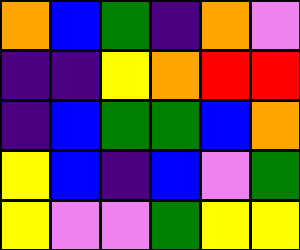[["orange", "blue", "green", "indigo", "orange", "violet"], ["indigo", "indigo", "yellow", "orange", "red", "red"], ["indigo", "blue", "green", "green", "blue", "orange"], ["yellow", "blue", "indigo", "blue", "violet", "green"], ["yellow", "violet", "violet", "green", "yellow", "yellow"]]